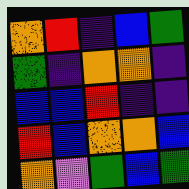[["orange", "red", "indigo", "blue", "green"], ["green", "indigo", "orange", "orange", "indigo"], ["blue", "blue", "red", "indigo", "indigo"], ["red", "blue", "orange", "orange", "blue"], ["orange", "violet", "green", "blue", "green"]]